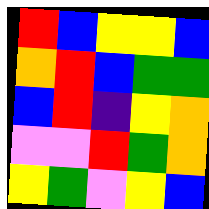[["red", "blue", "yellow", "yellow", "blue"], ["orange", "red", "blue", "green", "green"], ["blue", "red", "indigo", "yellow", "orange"], ["violet", "violet", "red", "green", "orange"], ["yellow", "green", "violet", "yellow", "blue"]]